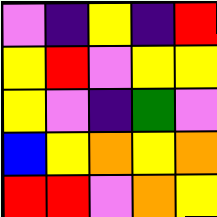[["violet", "indigo", "yellow", "indigo", "red"], ["yellow", "red", "violet", "yellow", "yellow"], ["yellow", "violet", "indigo", "green", "violet"], ["blue", "yellow", "orange", "yellow", "orange"], ["red", "red", "violet", "orange", "yellow"]]